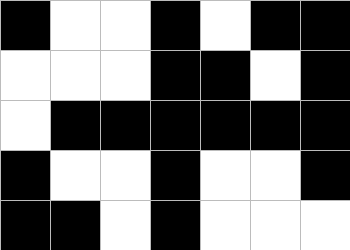[["black", "white", "white", "black", "white", "black", "black"], ["white", "white", "white", "black", "black", "white", "black"], ["white", "black", "black", "black", "black", "black", "black"], ["black", "white", "white", "black", "white", "white", "black"], ["black", "black", "white", "black", "white", "white", "white"]]